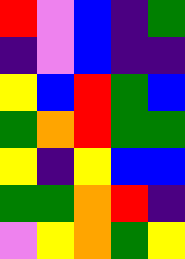[["red", "violet", "blue", "indigo", "green"], ["indigo", "violet", "blue", "indigo", "indigo"], ["yellow", "blue", "red", "green", "blue"], ["green", "orange", "red", "green", "green"], ["yellow", "indigo", "yellow", "blue", "blue"], ["green", "green", "orange", "red", "indigo"], ["violet", "yellow", "orange", "green", "yellow"]]